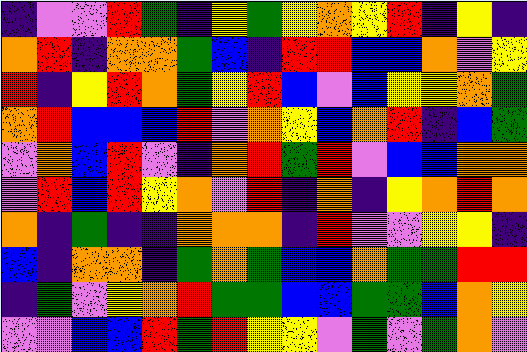[["indigo", "violet", "violet", "red", "green", "indigo", "yellow", "green", "yellow", "orange", "yellow", "red", "indigo", "yellow", "indigo"], ["orange", "red", "indigo", "orange", "orange", "green", "blue", "indigo", "red", "red", "blue", "blue", "orange", "violet", "yellow"], ["red", "indigo", "yellow", "red", "orange", "green", "yellow", "red", "blue", "violet", "blue", "yellow", "yellow", "orange", "green"], ["orange", "red", "blue", "blue", "blue", "red", "violet", "orange", "yellow", "blue", "orange", "red", "indigo", "blue", "green"], ["violet", "orange", "blue", "red", "violet", "indigo", "orange", "red", "green", "red", "violet", "blue", "blue", "orange", "orange"], ["violet", "red", "blue", "red", "yellow", "orange", "violet", "red", "indigo", "orange", "indigo", "yellow", "orange", "red", "orange"], ["orange", "indigo", "green", "indigo", "indigo", "orange", "orange", "orange", "indigo", "red", "violet", "violet", "yellow", "yellow", "indigo"], ["blue", "indigo", "orange", "orange", "indigo", "green", "orange", "green", "blue", "blue", "orange", "green", "green", "red", "red"], ["indigo", "green", "violet", "yellow", "orange", "red", "green", "green", "blue", "blue", "green", "green", "blue", "orange", "yellow"], ["violet", "violet", "blue", "blue", "red", "green", "red", "yellow", "yellow", "violet", "green", "violet", "green", "orange", "violet"]]